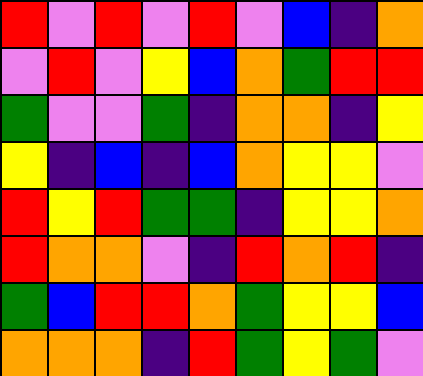[["red", "violet", "red", "violet", "red", "violet", "blue", "indigo", "orange"], ["violet", "red", "violet", "yellow", "blue", "orange", "green", "red", "red"], ["green", "violet", "violet", "green", "indigo", "orange", "orange", "indigo", "yellow"], ["yellow", "indigo", "blue", "indigo", "blue", "orange", "yellow", "yellow", "violet"], ["red", "yellow", "red", "green", "green", "indigo", "yellow", "yellow", "orange"], ["red", "orange", "orange", "violet", "indigo", "red", "orange", "red", "indigo"], ["green", "blue", "red", "red", "orange", "green", "yellow", "yellow", "blue"], ["orange", "orange", "orange", "indigo", "red", "green", "yellow", "green", "violet"]]